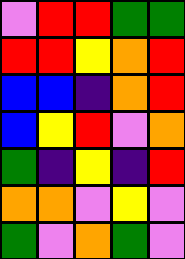[["violet", "red", "red", "green", "green"], ["red", "red", "yellow", "orange", "red"], ["blue", "blue", "indigo", "orange", "red"], ["blue", "yellow", "red", "violet", "orange"], ["green", "indigo", "yellow", "indigo", "red"], ["orange", "orange", "violet", "yellow", "violet"], ["green", "violet", "orange", "green", "violet"]]